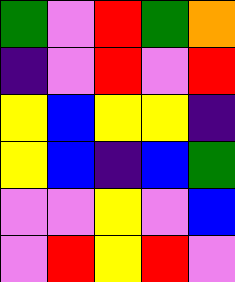[["green", "violet", "red", "green", "orange"], ["indigo", "violet", "red", "violet", "red"], ["yellow", "blue", "yellow", "yellow", "indigo"], ["yellow", "blue", "indigo", "blue", "green"], ["violet", "violet", "yellow", "violet", "blue"], ["violet", "red", "yellow", "red", "violet"]]